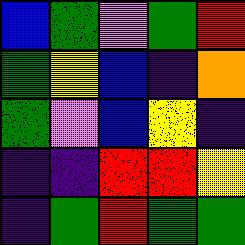[["blue", "green", "violet", "green", "red"], ["green", "yellow", "blue", "indigo", "orange"], ["green", "violet", "blue", "yellow", "indigo"], ["indigo", "indigo", "red", "red", "yellow"], ["indigo", "green", "red", "green", "green"]]